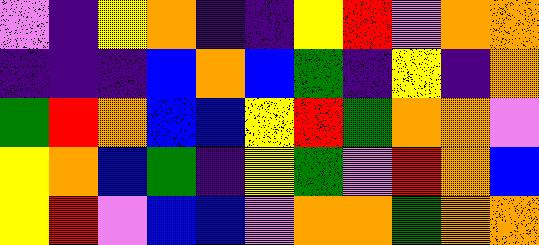[["violet", "indigo", "yellow", "orange", "indigo", "indigo", "yellow", "red", "violet", "orange", "orange"], ["indigo", "indigo", "indigo", "blue", "orange", "blue", "green", "indigo", "yellow", "indigo", "orange"], ["green", "red", "orange", "blue", "blue", "yellow", "red", "green", "orange", "orange", "violet"], ["yellow", "orange", "blue", "green", "indigo", "yellow", "green", "violet", "red", "orange", "blue"], ["yellow", "red", "violet", "blue", "blue", "violet", "orange", "orange", "green", "orange", "orange"]]